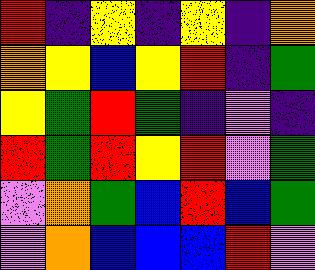[["red", "indigo", "yellow", "indigo", "yellow", "indigo", "orange"], ["orange", "yellow", "blue", "yellow", "red", "indigo", "green"], ["yellow", "green", "red", "green", "indigo", "violet", "indigo"], ["red", "green", "red", "yellow", "red", "violet", "green"], ["violet", "orange", "green", "blue", "red", "blue", "green"], ["violet", "orange", "blue", "blue", "blue", "red", "violet"]]